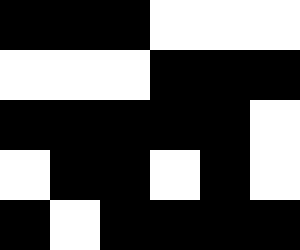[["black", "black", "black", "white", "white", "white"], ["white", "white", "white", "black", "black", "black"], ["black", "black", "black", "black", "black", "white"], ["white", "black", "black", "white", "black", "white"], ["black", "white", "black", "black", "black", "black"]]